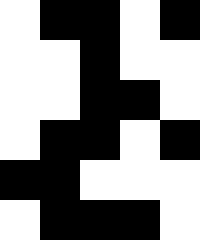[["white", "black", "black", "white", "black"], ["white", "white", "black", "white", "white"], ["white", "white", "black", "black", "white"], ["white", "black", "black", "white", "black"], ["black", "black", "white", "white", "white"], ["white", "black", "black", "black", "white"]]